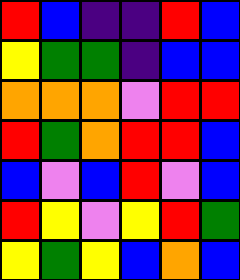[["red", "blue", "indigo", "indigo", "red", "blue"], ["yellow", "green", "green", "indigo", "blue", "blue"], ["orange", "orange", "orange", "violet", "red", "red"], ["red", "green", "orange", "red", "red", "blue"], ["blue", "violet", "blue", "red", "violet", "blue"], ["red", "yellow", "violet", "yellow", "red", "green"], ["yellow", "green", "yellow", "blue", "orange", "blue"]]